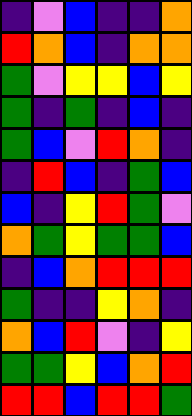[["indigo", "violet", "blue", "indigo", "indigo", "orange"], ["red", "orange", "blue", "indigo", "orange", "orange"], ["green", "violet", "yellow", "yellow", "blue", "yellow"], ["green", "indigo", "green", "indigo", "blue", "indigo"], ["green", "blue", "violet", "red", "orange", "indigo"], ["indigo", "red", "blue", "indigo", "green", "blue"], ["blue", "indigo", "yellow", "red", "green", "violet"], ["orange", "green", "yellow", "green", "green", "blue"], ["indigo", "blue", "orange", "red", "red", "red"], ["green", "indigo", "indigo", "yellow", "orange", "indigo"], ["orange", "blue", "red", "violet", "indigo", "yellow"], ["green", "green", "yellow", "blue", "orange", "red"], ["red", "red", "blue", "red", "red", "green"]]